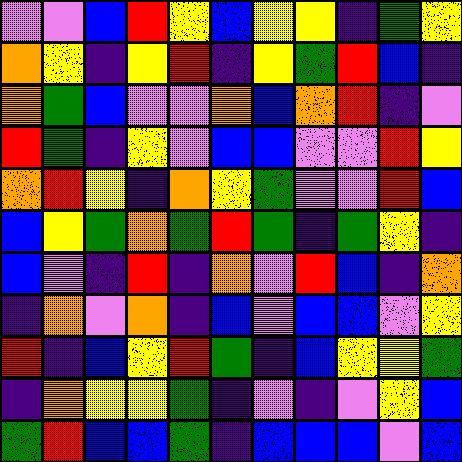[["violet", "violet", "blue", "red", "yellow", "blue", "yellow", "yellow", "indigo", "green", "yellow"], ["orange", "yellow", "indigo", "yellow", "red", "indigo", "yellow", "green", "red", "blue", "indigo"], ["orange", "green", "blue", "violet", "violet", "orange", "blue", "orange", "red", "indigo", "violet"], ["red", "green", "indigo", "yellow", "violet", "blue", "blue", "violet", "violet", "red", "yellow"], ["orange", "red", "yellow", "indigo", "orange", "yellow", "green", "violet", "violet", "red", "blue"], ["blue", "yellow", "green", "orange", "green", "red", "green", "indigo", "green", "yellow", "indigo"], ["blue", "violet", "indigo", "red", "indigo", "orange", "violet", "red", "blue", "indigo", "orange"], ["indigo", "orange", "violet", "orange", "indigo", "blue", "violet", "blue", "blue", "violet", "yellow"], ["red", "indigo", "blue", "yellow", "red", "green", "indigo", "blue", "yellow", "yellow", "green"], ["indigo", "orange", "yellow", "yellow", "green", "indigo", "violet", "indigo", "violet", "yellow", "blue"], ["green", "red", "blue", "blue", "green", "indigo", "blue", "blue", "blue", "violet", "blue"]]